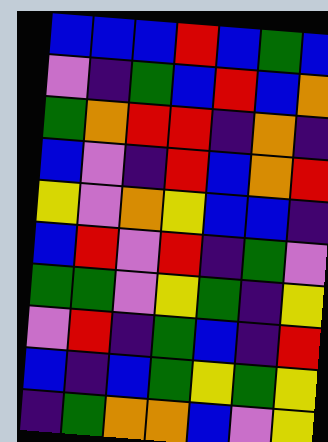[["blue", "blue", "blue", "red", "blue", "green", "blue"], ["violet", "indigo", "green", "blue", "red", "blue", "orange"], ["green", "orange", "red", "red", "indigo", "orange", "indigo"], ["blue", "violet", "indigo", "red", "blue", "orange", "red"], ["yellow", "violet", "orange", "yellow", "blue", "blue", "indigo"], ["blue", "red", "violet", "red", "indigo", "green", "violet"], ["green", "green", "violet", "yellow", "green", "indigo", "yellow"], ["violet", "red", "indigo", "green", "blue", "indigo", "red"], ["blue", "indigo", "blue", "green", "yellow", "green", "yellow"], ["indigo", "green", "orange", "orange", "blue", "violet", "yellow"]]